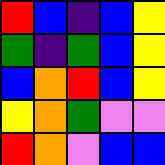[["red", "blue", "indigo", "blue", "yellow"], ["green", "indigo", "green", "blue", "yellow"], ["blue", "orange", "red", "blue", "yellow"], ["yellow", "orange", "green", "violet", "violet"], ["red", "orange", "violet", "blue", "blue"]]